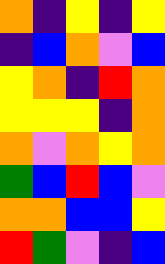[["orange", "indigo", "yellow", "indigo", "yellow"], ["indigo", "blue", "orange", "violet", "blue"], ["yellow", "orange", "indigo", "red", "orange"], ["yellow", "yellow", "yellow", "indigo", "orange"], ["orange", "violet", "orange", "yellow", "orange"], ["green", "blue", "red", "blue", "violet"], ["orange", "orange", "blue", "blue", "yellow"], ["red", "green", "violet", "indigo", "blue"]]